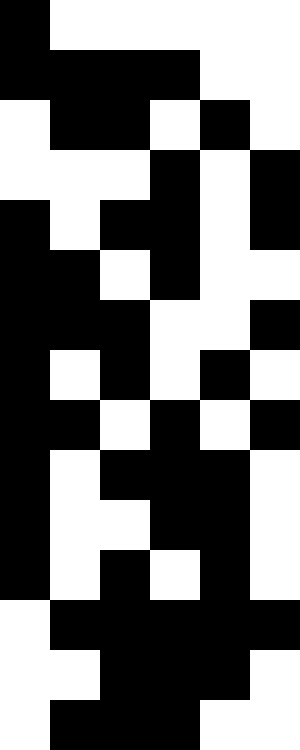[["black", "white", "white", "white", "white", "white"], ["black", "black", "black", "black", "white", "white"], ["white", "black", "black", "white", "black", "white"], ["white", "white", "white", "black", "white", "black"], ["black", "white", "black", "black", "white", "black"], ["black", "black", "white", "black", "white", "white"], ["black", "black", "black", "white", "white", "black"], ["black", "white", "black", "white", "black", "white"], ["black", "black", "white", "black", "white", "black"], ["black", "white", "black", "black", "black", "white"], ["black", "white", "white", "black", "black", "white"], ["black", "white", "black", "white", "black", "white"], ["white", "black", "black", "black", "black", "black"], ["white", "white", "black", "black", "black", "white"], ["white", "black", "black", "black", "white", "white"]]